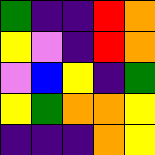[["green", "indigo", "indigo", "red", "orange"], ["yellow", "violet", "indigo", "red", "orange"], ["violet", "blue", "yellow", "indigo", "green"], ["yellow", "green", "orange", "orange", "yellow"], ["indigo", "indigo", "indigo", "orange", "yellow"]]